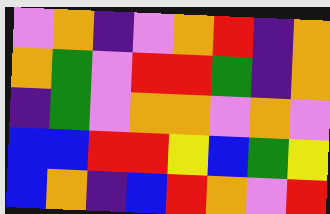[["violet", "orange", "indigo", "violet", "orange", "red", "indigo", "orange"], ["orange", "green", "violet", "red", "red", "green", "indigo", "orange"], ["indigo", "green", "violet", "orange", "orange", "violet", "orange", "violet"], ["blue", "blue", "red", "red", "yellow", "blue", "green", "yellow"], ["blue", "orange", "indigo", "blue", "red", "orange", "violet", "red"]]